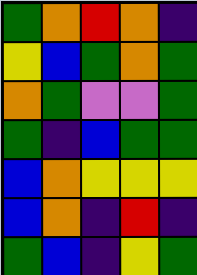[["green", "orange", "red", "orange", "indigo"], ["yellow", "blue", "green", "orange", "green"], ["orange", "green", "violet", "violet", "green"], ["green", "indigo", "blue", "green", "green"], ["blue", "orange", "yellow", "yellow", "yellow"], ["blue", "orange", "indigo", "red", "indigo"], ["green", "blue", "indigo", "yellow", "green"]]